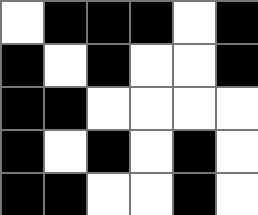[["white", "black", "black", "black", "white", "black"], ["black", "white", "black", "white", "white", "black"], ["black", "black", "white", "white", "white", "white"], ["black", "white", "black", "white", "black", "white"], ["black", "black", "white", "white", "black", "white"]]